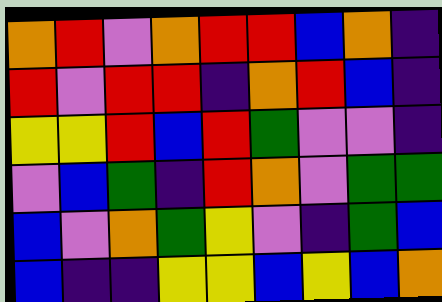[["orange", "red", "violet", "orange", "red", "red", "blue", "orange", "indigo"], ["red", "violet", "red", "red", "indigo", "orange", "red", "blue", "indigo"], ["yellow", "yellow", "red", "blue", "red", "green", "violet", "violet", "indigo"], ["violet", "blue", "green", "indigo", "red", "orange", "violet", "green", "green"], ["blue", "violet", "orange", "green", "yellow", "violet", "indigo", "green", "blue"], ["blue", "indigo", "indigo", "yellow", "yellow", "blue", "yellow", "blue", "orange"]]